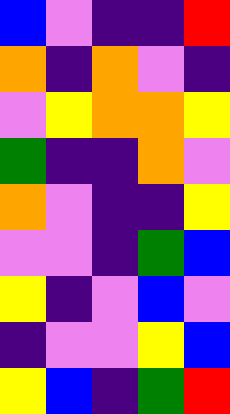[["blue", "violet", "indigo", "indigo", "red"], ["orange", "indigo", "orange", "violet", "indigo"], ["violet", "yellow", "orange", "orange", "yellow"], ["green", "indigo", "indigo", "orange", "violet"], ["orange", "violet", "indigo", "indigo", "yellow"], ["violet", "violet", "indigo", "green", "blue"], ["yellow", "indigo", "violet", "blue", "violet"], ["indigo", "violet", "violet", "yellow", "blue"], ["yellow", "blue", "indigo", "green", "red"]]